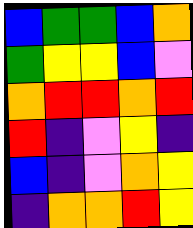[["blue", "green", "green", "blue", "orange"], ["green", "yellow", "yellow", "blue", "violet"], ["orange", "red", "red", "orange", "red"], ["red", "indigo", "violet", "yellow", "indigo"], ["blue", "indigo", "violet", "orange", "yellow"], ["indigo", "orange", "orange", "red", "yellow"]]